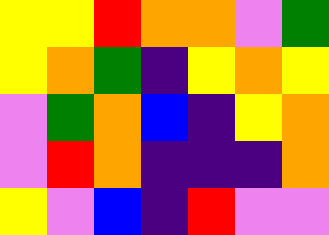[["yellow", "yellow", "red", "orange", "orange", "violet", "green"], ["yellow", "orange", "green", "indigo", "yellow", "orange", "yellow"], ["violet", "green", "orange", "blue", "indigo", "yellow", "orange"], ["violet", "red", "orange", "indigo", "indigo", "indigo", "orange"], ["yellow", "violet", "blue", "indigo", "red", "violet", "violet"]]